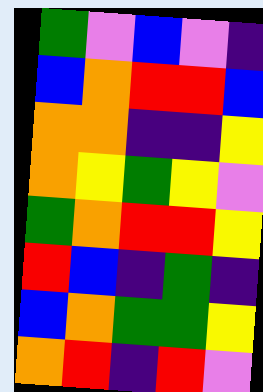[["green", "violet", "blue", "violet", "indigo"], ["blue", "orange", "red", "red", "blue"], ["orange", "orange", "indigo", "indigo", "yellow"], ["orange", "yellow", "green", "yellow", "violet"], ["green", "orange", "red", "red", "yellow"], ["red", "blue", "indigo", "green", "indigo"], ["blue", "orange", "green", "green", "yellow"], ["orange", "red", "indigo", "red", "violet"]]